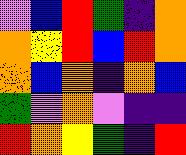[["violet", "blue", "red", "green", "indigo", "orange"], ["orange", "yellow", "red", "blue", "red", "orange"], ["orange", "blue", "orange", "indigo", "orange", "blue"], ["green", "violet", "orange", "violet", "indigo", "indigo"], ["red", "orange", "yellow", "green", "indigo", "red"]]